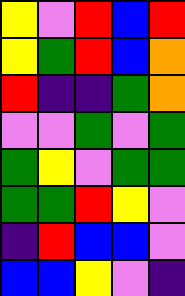[["yellow", "violet", "red", "blue", "red"], ["yellow", "green", "red", "blue", "orange"], ["red", "indigo", "indigo", "green", "orange"], ["violet", "violet", "green", "violet", "green"], ["green", "yellow", "violet", "green", "green"], ["green", "green", "red", "yellow", "violet"], ["indigo", "red", "blue", "blue", "violet"], ["blue", "blue", "yellow", "violet", "indigo"]]